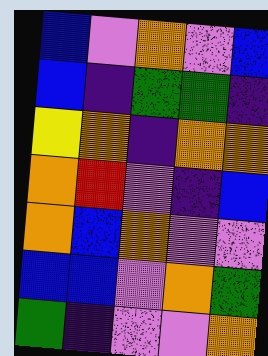[["blue", "violet", "orange", "violet", "blue"], ["blue", "indigo", "green", "green", "indigo"], ["yellow", "orange", "indigo", "orange", "orange"], ["orange", "red", "violet", "indigo", "blue"], ["orange", "blue", "orange", "violet", "violet"], ["blue", "blue", "violet", "orange", "green"], ["green", "indigo", "violet", "violet", "orange"]]